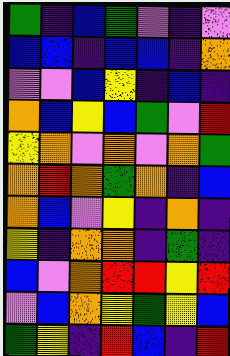[["green", "indigo", "blue", "green", "violet", "indigo", "violet"], ["blue", "blue", "indigo", "blue", "blue", "indigo", "orange"], ["violet", "violet", "blue", "yellow", "indigo", "blue", "indigo"], ["orange", "blue", "yellow", "blue", "green", "violet", "red"], ["yellow", "orange", "violet", "orange", "violet", "orange", "green"], ["orange", "red", "orange", "green", "orange", "indigo", "blue"], ["orange", "blue", "violet", "yellow", "indigo", "orange", "indigo"], ["yellow", "indigo", "orange", "orange", "indigo", "green", "indigo"], ["blue", "violet", "orange", "red", "red", "yellow", "red"], ["violet", "blue", "orange", "yellow", "green", "yellow", "blue"], ["green", "yellow", "indigo", "red", "blue", "indigo", "red"]]